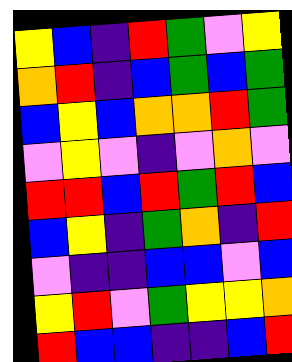[["yellow", "blue", "indigo", "red", "green", "violet", "yellow"], ["orange", "red", "indigo", "blue", "green", "blue", "green"], ["blue", "yellow", "blue", "orange", "orange", "red", "green"], ["violet", "yellow", "violet", "indigo", "violet", "orange", "violet"], ["red", "red", "blue", "red", "green", "red", "blue"], ["blue", "yellow", "indigo", "green", "orange", "indigo", "red"], ["violet", "indigo", "indigo", "blue", "blue", "violet", "blue"], ["yellow", "red", "violet", "green", "yellow", "yellow", "orange"], ["red", "blue", "blue", "indigo", "indigo", "blue", "red"]]